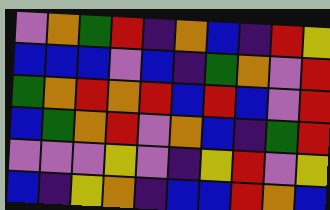[["violet", "orange", "green", "red", "indigo", "orange", "blue", "indigo", "red", "yellow"], ["blue", "blue", "blue", "violet", "blue", "indigo", "green", "orange", "violet", "red"], ["green", "orange", "red", "orange", "red", "blue", "red", "blue", "violet", "red"], ["blue", "green", "orange", "red", "violet", "orange", "blue", "indigo", "green", "red"], ["violet", "violet", "violet", "yellow", "violet", "indigo", "yellow", "red", "violet", "yellow"], ["blue", "indigo", "yellow", "orange", "indigo", "blue", "blue", "red", "orange", "blue"]]